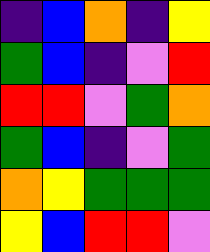[["indigo", "blue", "orange", "indigo", "yellow"], ["green", "blue", "indigo", "violet", "red"], ["red", "red", "violet", "green", "orange"], ["green", "blue", "indigo", "violet", "green"], ["orange", "yellow", "green", "green", "green"], ["yellow", "blue", "red", "red", "violet"]]